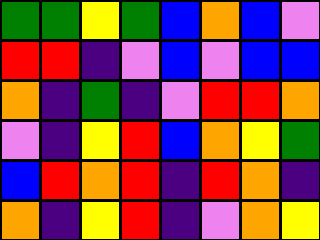[["green", "green", "yellow", "green", "blue", "orange", "blue", "violet"], ["red", "red", "indigo", "violet", "blue", "violet", "blue", "blue"], ["orange", "indigo", "green", "indigo", "violet", "red", "red", "orange"], ["violet", "indigo", "yellow", "red", "blue", "orange", "yellow", "green"], ["blue", "red", "orange", "red", "indigo", "red", "orange", "indigo"], ["orange", "indigo", "yellow", "red", "indigo", "violet", "orange", "yellow"]]